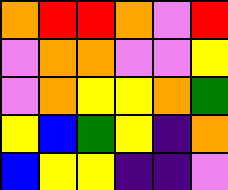[["orange", "red", "red", "orange", "violet", "red"], ["violet", "orange", "orange", "violet", "violet", "yellow"], ["violet", "orange", "yellow", "yellow", "orange", "green"], ["yellow", "blue", "green", "yellow", "indigo", "orange"], ["blue", "yellow", "yellow", "indigo", "indigo", "violet"]]